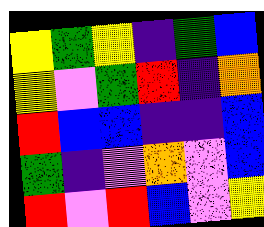[["yellow", "green", "yellow", "indigo", "green", "blue"], ["yellow", "violet", "green", "red", "indigo", "orange"], ["red", "blue", "blue", "indigo", "indigo", "blue"], ["green", "indigo", "violet", "orange", "violet", "blue"], ["red", "violet", "red", "blue", "violet", "yellow"]]